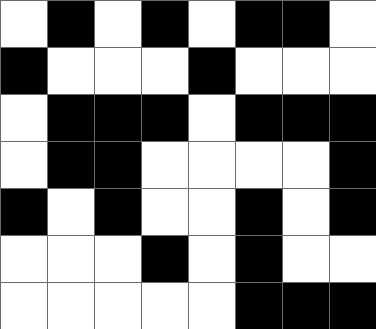[["white", "black", "white", "black", "white", "black", "black", "white"], ["black", "white", "white", "white", "black", "white", "white", "white"], ["white", "black", "black", "black", "white", "black", "black", "black"], ["white", "black", "black", "white", "white", "white", "white", "black"], ["black", "white", "black", "white", "white", "black", "white", "black"], ["white", "white", "white", "black", "white", "black", "white", "white"], ["white", "white", "white", "white", "white", "black", "black", "black"]]